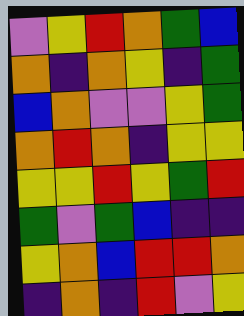[["violet", "yellow", "red", "orange", "green", "blue"], ["orange", "indigo", "orange", "yellow", "indigo", "green"], ["blue", "orange", "violet", "violet", "yellow", "green"], ["orange", "red", "orange", "indigo", "yellow", "yellow"], ["yellow", "yellow", "red", "yellow", "green", "red"], ["green", "violet", "green", "blue", "indigo", "indigo"], ["yellow", "orange", "blue", "red", "red", "orange"], ["indigo", "orange", "indigo", "red", "violet", "yellow"]]